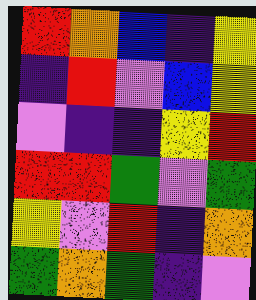[["red", "orange", "blue", "indigo", "yellow"], ["indigo", "red", "violet", "blue", "yellow"], ["violet", "indigo", "indigo", "yellow", "red"], ["red", "red", "green", "violet", "green"], ["yellow", "violet", "red", "indigo", "orange"], ["green", "orange", "green", "indigo", "violet"]]